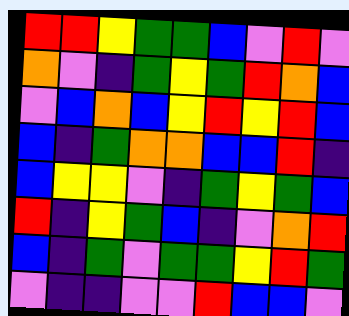[["red", "red", "yellow", "green", "green", "blue", "violet", "red", "violet"], ["orange", "violet", "indigo", "green", "yellow", "green", "red", "orange", "blue"], ["violet", "blue", "orange", "blue", "yellow", "red", "yellow", "red", "blue"], ["blue", "indigo", "green", "orange", "orange", "blue", "blue", "red", "indigo"], ["blue", "yellow", "yellow", "violet", "indigo", "green", "yellow", "green", "blue"], ["red", "indigo", "yellow", "green", "blue", "indigo", "violet", "orange", "red"], ["blue", "indigo", "green", "violet", "green", "green", "yellow", "red", "green"], ["violet", "indigo", "indigo", "violet", "violet", "red", "blue", "blue", "violet"]]